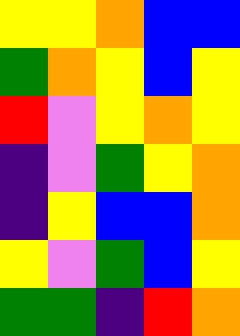[["yellow", "yellow", "orange", "blue", "blue"], ["green", "orange", "yellow", "blue", "yellow"], ["red", "violet", "yellow", "orange", "yellow"], ["indigo", "violet", "green", "yellow", "orange"], ["indigo", "yellow", "blue", "blue", "orange"], ["yellow", "violet", "green", "blue", "yellow"], ["green", "green", "indigo", "red", "orange"]]